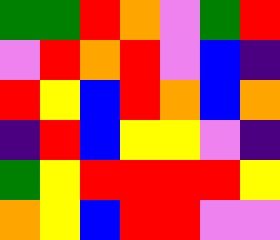[["green", "green", "red", "orange", "violet", "green", "red"], ["violet", "red", "orange", "red", "violet", "blue", "indigo"], ["red", "yellow", "blue", "red", "orange", "blue", "orange"], ["indigo", "red", "blue", "yellow", "yellow", "violet", "indigo"], ["green", "yellow", "red", "red", "red", "red", "yellow"], ["orange", "yellow", "blue", "red", "red", "violet", "violet"]]